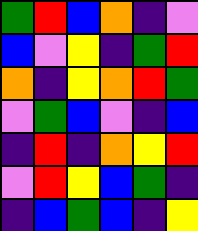[["green", "red", "blue", "orange", "indigo", "violet"], ["blue", "violet", "yellow", "indigo", "green", "red"], ["orange", "indigo", "yellow", "orange", "red", "green"], ["violet", "green", "blue", "violet", "indigo", "blue"], ["indigo", "red", "indigo", "orange", "yellow", "red"], ["violet", "red", "yellow", "blue", "green", "indigo"], ["indigo", "blue", "green", "blue", "indigo", "yellow"]]